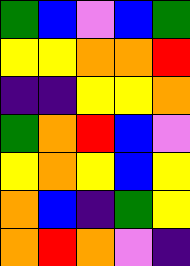[["green", "blue", "violet", "blue", "green"], ["yellow", "yellow", "orange", "orange", "red"], ["indigo", "indigo", "yellow", "yellow", "orange"], ["green", "orange", "red", "blue", "violet"], ["yellow", "orange", "yellow", "blue", "yellow"], ["orange", "blue", "indigo", "green", "yellow"], ["orange", "red", "orange", "violet", "indigo"]]